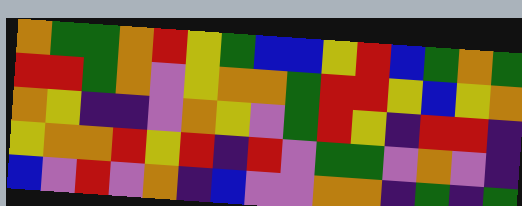[["orange", "green", "green", "orange", "red", "yellow", "green", "blue", "blue", "yellow", "red", "blue", "green", "orange", "green"], ["red", "red", "green", "orange", "violet", "yellow", "orange", "orange", "green", "red", "red", "yellow", "blue", "yellow", "orange"], ["orange", "yellow", "indigo", "indigo", "violet", "orange", "yellow", "violet", "green", "red", "yellow", "indigo", "red", "red", "indigo"], ["yellow", "orange", "orange", "red", "yellow", "red", "indigo", "red", "violet", "green", "green", "violet", "orange", "violet", "indigo"], ["blue", "violet", "red", "violet", "orange", "indigo", "blue", "violet", "violet", "orange", "orange", "indigo", "green", "indigo", "green"]]